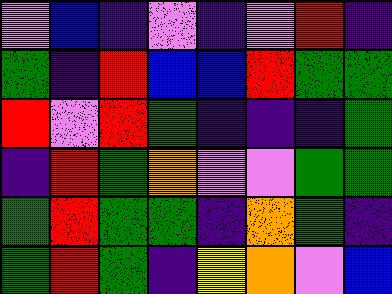[["violet", "blue", "indigo", "violet", "indigo", "violet", "red", "indigo"], ["green", "indigo", "red", "blue", "blue", "red", "green", "green"], ["red", "violet", "red", "green", "indigo", "indigo", "indigo", "green"], ["indigo", "red", "green", "orange", "violet", "violet", "green", "green"], ["green", "red", "green", "green", "indigo", "orange", "green", "indigo"], ["green", "red", "green", "indigo", "yellow", "orange", "violet", "blue"]]